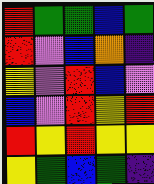[["red", "green", "green", "blue", "green"], ["red", "violet", "blue", "orange", "indigo"], ["yellow", "violet", "red", "blue", "violet"], ["blue", "violet", "red", "yellow", "red"], ["red", "yellow", "red", "yellow", "yellow"], ["yellow", "green", "blue", "green", "indigo"]]